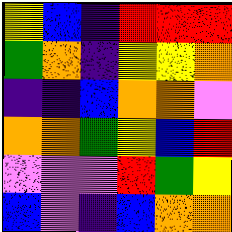[["yellow", "blue", "indigo", "red", "red", "red"], ["green", "orange", "indigo", "yellow", "yellow", "orange"], ["indigo", "indigo", "blue", "orange", "orange", "violet"], ["orange", "orange", "green", "yellow", "blue", "red"], ["violet", "violet", "violet", "red", "green", "yellow"], ["blue", "violet", "indigo", "blue", "orange", "orange"]]